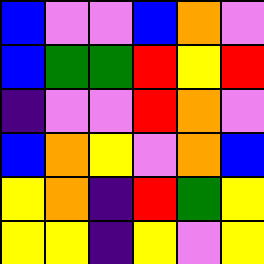[["blue", "violet", "violet", "blue", "orange", "violet"], ["blue", "green", "green", "red", "yellow", "red"], ["indigo", "violet", "violet", "red", "orange", "violet"], ["blue", "orange", "yellow", "violet", "orange", "blue"], ["yellow", "orange", "indigo", "red", "green", "yellow"], ["yellow", "yellow", "indigo", "yellow", "violet", "yellow"]]